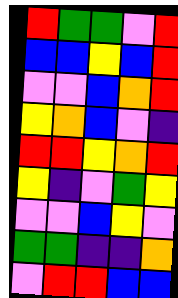[["red", "green", "green", "violet", "red"], ["blue", "blue", "yellow", "blue", "red"], ["violet", "violet", "blue", "orange", "red"], ["yellow", "orange", "blue", "violet", "indigo"], ["red", "red", "yellow", "orange", "red"], ["yellow", "indigo", "violet", "green", "yellow"], ["violet", "violet", "blue", "yellow", "violet"], ["green", "green", "indigo", "indigo", "orange"], ["violet", "red", "red", "blue", "blue"]]